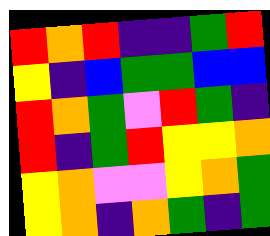[["red", "orange", "red", "indigo", "indigo", "green", "red"], ["yellow", "indigo", "blue", "green", "green", "blue", "blue"], ["red", "orange", "green", "violet", "red", "green", "indigo"], ["red", "indigo", "green", "red", "yellow", "yellow", "orange"], ["yellow", "orange", "violet", "violet", "yellow", "orange", "green"], ["yellow", "orange", "indigo", "orange", "green", "indigo", "green"]]